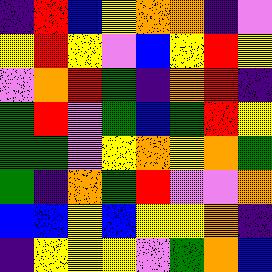[["indigo", "red", "blue", "yellow", "orange", "orange", "indigo", "violet"], ["yellow", "red", "yellow", "violet", "blue", "yellow", "red", "yellow"], ["violet", "orange", "red", "green", "indigo", "orange", "red", "indigo"], ["green", "red", "violet", "green", "blue", "green", "red", "yellow"], ["green", "green", "violet", "yellow", "orange", "yellow", "orange", "green"], ["green", "indigo", "orange", "green", "red", "violet", "violet", "orange"], ["blue", "blue", "yellow", "blue", "yellow", "yellow", "orange", "indigo"], ["indigo", "yellow", "yellow", "yellow", "violet", "green", "orange", "blue"]]